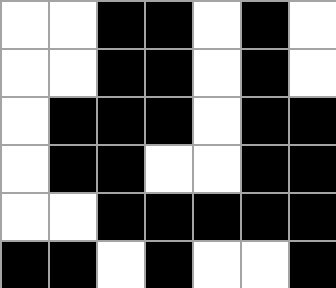[["white", "white", "black", "black", "white", "black", "white"], ["white", "white", "black", "black", "white", "black", "white"], ["white", "black", "black", "black", "white", "black", "black"], ["white", "black", "black", "white", "white", "black", "black"], ["white", "white", "black", "black", "black", "black", "black"], ["black", "black", "white", "black", "white", "white", "black"]]